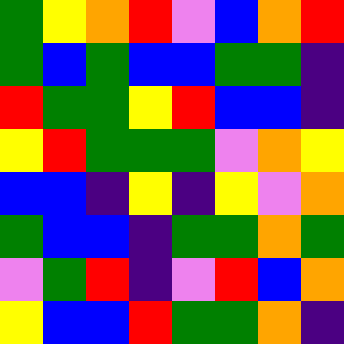[["green", "yellow", "orange", "red", "violet", "blue", "orange", "red"], ["green", "blue", "green", "blue", "blue", "green", "green", "indigo"], ["red", "green", "green", "yellow", "red", "blue", "blue", "indigo"], ["yellow", "red", "green", "green", "green", "violet", "orange", "yellow"], ["blue", "blue", "indigo", "yellow", "indigo", "yellow", "violet", "orange"], ["green", "blue", "blue", "indigo", "green", "green", "orange", "green"], ["violet", "green", "red", "indigo", "violet", "red", "blue", "orange"], ["yellow", "blue", "blue", "red", "green", "green", "orange", "indigo"]]